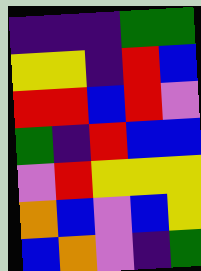[["indigo", "indigo", "indigo", "green", "green"], ["yellow", "yellow", "indigo", "red", "blue"], ["red", "red", "blue", "red", "violet"], ["green", "indigo", "red", "blue", "blue"], ["violet", "red", "yellow", "yellow", "yellow"], ["orange", "blue", "violet", "blue", "yellow"], ["blue", "orange", "violet", "indigo", "green"]]